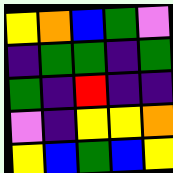[["yellow", "orange", "blue", "green", "violet"], ["indigo", "green", "green", "indigo", "green"], ["green", "indigo", "red", "indigo", "indigo"], ["violet", "indigo", "yellow", "yellow", "orange"], ["yellow", "blue", "green", "blue", "yellow"]]